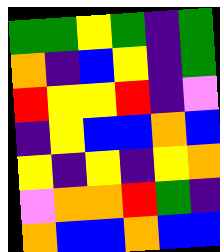[["green", "green", "yellow", "green", "indigo", "green"], ["orange", "indigo", "blue", "yellow", "indigo", "green"], ["red", "yellow", "yellow", "red", "indigo", "violet"], ["indigo", "yellow", "blue", "blue", "orange", "blue"], ["yellow", "indigo", "yellow", "indigo", "yellow", "orange"], ["violet", "orange", "orange", "red", "green", "indigo"], ["orange", "blue", "blue", "orange", "blue", "blue"]]